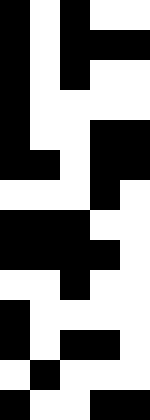[["black", "white", "black", "white", "white"], ["black", "white", "black", "black", "black"], ["black", "white", "black", "white", "white"], ["black", "white", "white", "white", "white"], ["black", "white", "white", "black", "black"], ["black", "black", "white", "black", "black"], ["white", "white", "white", "black", "white"], ["black", "black", "black", "white", "white"], ["black", "black", "black", "black", "white"], ["white", "white", "black", "white", "white"], ["black", "white", "white", "white", "white"], ["black", "white", "black", "black", "white"], ["white", "black", "white", "white", "white"], ["black", "white", "white", "black", "black"]]